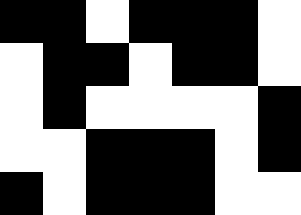[["black", "black", "white", "black", "black", "black", "white"], ["white", "black", "black", "white", "black", "black", "white"], ["white", "black", "white", "white", "white", "white", "black"], ["white", "white", "black", "black", "black", "white", "black"], ["black", "white", "black", "black", "black", "white", "white"]]